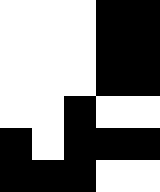[["white", "white", "white", "black", "black"], ["white", "white", "white", "black", "black"], ["white", "white", "white", "black", "black"], ["white", "white", "black", "white", "white"], ["black", "white", "black", "black", "black"], ["black", "black", "black", "white", "white"]]